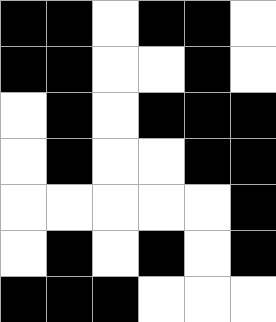[["black", "black", "white", "black", "black", "white"], ["black", "black", "white", "white", "black", "white"], ["white", "black", "white", "black", "black", "black"], ["white", "black", "white", "white", "black", "black"], ["white", "white", "white", "white", "white", "black"], ["white", "black", "white", "black", "white", "black"], ["black", "black", "black", "white", "white", "white"]]